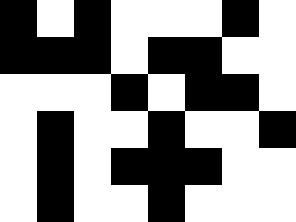[["black", "white", "black", "white", "white", "white", "black", "white"], ["black", "black", "black", "white", "black", "black", "white", "white"], ["white", "white", "white", "black", "white", "black", "black", "white"], ["white", "black", "white", "white", "black", "white", "white", "black"], ["white", "black", "white", "black", "black", "black", "white", "white"], ["white", "black", "white", "white", "black", "white", "white", "white"]]